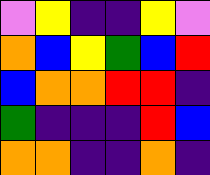[["violet", "yellow", "indigo", "indigo", "yellow", "violet"], ["orange", "blue", "yellow", "green", "blue", "red"], ["blue", "orange", "orange", "red", "red", "indigo"], ["green", "indigo", "indigo", "indigo", "red", "blue"], ["orange", "orange", "indigo", "indigo", "orange", "indigo"]]